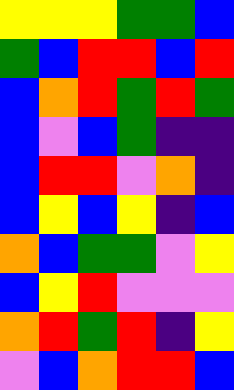[["yellow", "yellow", "yellow", "green", "green", "blue"], ["green", "blue", "red", "red", "blue", "red"], ["blue", "orange", "red", "green", "red", "green"], ["blue", "violet", "blue", "green", "indigo", "indigo"], ["blue", "red", "red", "violet", "orange", "indigo"], ["blue", "yellow", "blue", "yellow", "indigo", "blue"], ["orange", "blue", "green", "green", "violet", "yellow"], ["blue", "yellow", "red", "violet", "violet", "violet"], ["orange", "red", "green", "red", "indigo", "yellow"], ["violet", "blue", "orange", "red", "red", "blue"]]